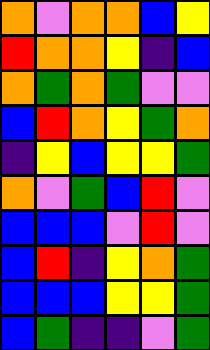[["orange", "violet", "orange", "orange", "blue", "yellow"], ["red", "orange", "orange", "yellow", "indigo", "blue"], ["orange", "green", "orange", "green", "violet", "violet"], ["blue", "red", "orange", "yellow", "green", "orange"], ["indigo", "yellow", "blue", "yellow", "yellow", "green"], ["orange", "violet", "green", "blue", "red", "violet"], ["blue", "blue", "blue", "violet", "red", "violet"], ["blue", "red", "indigo", "yellow", "orange", "green"], ["blue", "blue", "blue", "yellow", "yellow", "green"], ["blue", "green", "indigo", "indigo", "violet", "green"]]